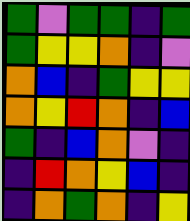[["green", "violet", "green", "green", "indigo", "green"], ["green", "yellow", "yellow", "orange", "indigo", "violet"], ["orange", "blue", "indigo", "green", "yellow", "yellow"], ["orange", "yellow", "red", "orange", "indigo", "blue"], ["green", "indigo", "blue", "orange", "violet", "indigo"], ["indigo", "red", "orange", "yellow", "blue", "indigo"], ["indigo", "orange", "green", "orange", "indigo", "yellow"]]